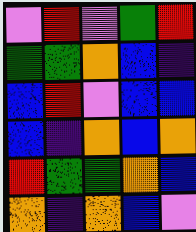[["violet", "red", "violet", "green", "red"], ["green", "green", "orange", "blue", "indigo"], ["blue", "red", "violet", "blue", "blue"], ["blue", "indigo", "orange", "blue", "orange"], ["red", "green", "green", "orange", "blue"], ["orange", "indigo", "orange", "blue", "violet"]]